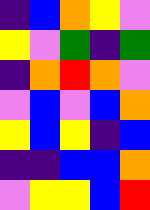[["indigo", "blue", "orange", "yellow", "violet"], ["yellow", "violet", "green", "indigo", "green"], ["indigo", "orange", "red", "orange", "violet"], ["violet", "blue", "violet", "blue", "orange"], ["yellow", "blue", "yellow", "indigo", "blue"], ["indigo", "indigo", "blue", "blue", "orange"], ["violet", "yellow", "yellow", "blue", "red"]]